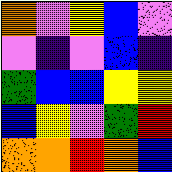[["orange", "violet", "yellow", "blue", "violet"], ["violet", "indigo", "violet", "blue", "indigo"], ["green", "blue", "blue", "yellow", "yellow"], ["blue", "yellow", "violet", "green", "red"], ["orange", "orange", "red", "orange", "blue"]]